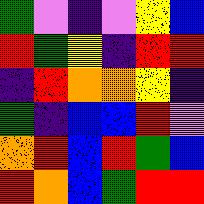[["green", "violet", "indigo", "violet", "yellow", "blue"], ["red", "green", "yellow", "indigo", "red", "red"], ["indigo", "red", "orange", "orange", "yellow", "indigo"], ["green", "indigo", "blue", "blue", "red", "violet"], ["orange", "red", "blue", "red", "green", "blue"], ["red", "orange", "blue", "green", "red", "red"]]